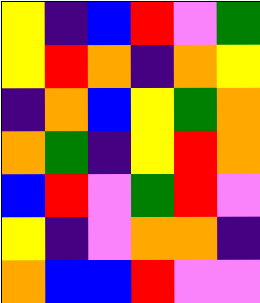[["yellow", "indigo", "blue", "red", "violet", "green"], ["yellow", "red", "orange", "indigo", "orange", "yellow"], ["indigo", "orange", "blue", "yellow", "green", "orange"], ["orange", "green", "indigo", "yellow", "red", "orange"], ["blue", "red", "violet", "green", "red", "violet"], ["yellow", "indigo", "violet", "orange", "orange", "indigo"], ["orange", "blue", "blue", "red", "violet", "violet"]]